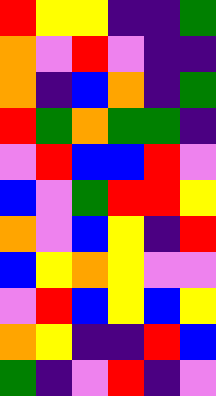[["red", "yellow", "yellow", "indigo", "indigo", "green"], ["orange", "violet", "red", "violet", "indigo", "indigo"], ["orange", "indigo", "blue", "orange", "indigo", "green"], ["red", "green", "orange", "green", "green", "indigo"], ["violet", "red", "blue", "blue", "red", "violet"], ["blue", "violet", "green", "red", "red", "yellow"], ["orange", "violet", "blue", "yellow", "indigo", "red"], ["blue", "yellow", "orange", "yellow", "violet", "violet"], ["violet", "red", "blue", "yellow", "blue", "yellow"], ["orange", "yellow", "indigo", "indigo", "red", "blue"], ["green", "indigo", "violet", "red", "indigo", "violet"]]